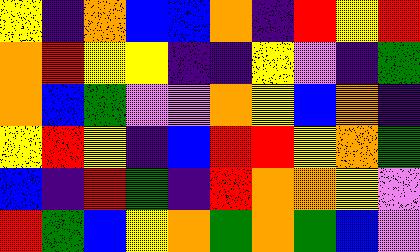[["yellow", "indigo", "orange", "blue", "blue", "orange", "indigo", "red", "yellow", "red"], ["orange", "red", "yellow", "yellow", "indigo", "indigo", "yellow", "violet", "indigo", "green"], ["orange", "blue", "green", "violet", "violet", "orange", "yellow", "blue", "orange", "indigo"], ["yellow", "red", "yellow", "indigo", "blue", "red", "red", "yellow", "orange", "green"], ["blue", "indigo", "red", "green", "indigo", "red", "orange", "orange", "yellow", "violet"], ["red", "green", "blue", "yellow", "orange", "green", "orange", "green", "blue", "violet"]]